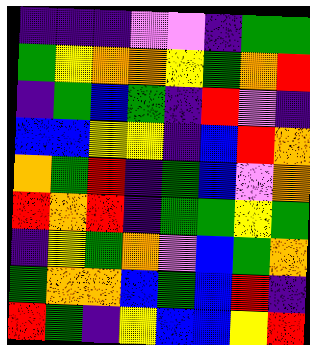[["indigo", "indigo", "indigo", "violet", "violet", "indigo", "green", "green"], ["green", "yellow", "orange", "orange", "yellow", "green", "orange", "red"], ["indigo", "green", "blue", "green", "indigo", "red", "violet", "indigo"], ["blue", "blue", "yellow", "yellow", "indigo", "blue", "red", "orange"], ["orange", "green", "red", "indigo", "green", "blue", "violet", "orange"], ["red", "orange", "red", "indigo", "green", "green", "yellow", "green"], ["indigo", "yellow", "green", "orange", "violet", "blue", "green", "orange"], ["green", "orange", "orange", "blue", "green", "blue", "red", "indigo"], ["red", "green", "indigo", "yellow", "blue", "blue", "yellow", "red"]]